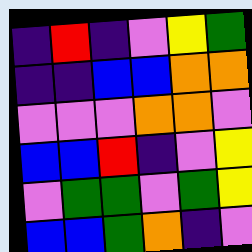[["indigo", "red", "indigo", "violet", "yellow", "green"], ["indigo", "indigo", "blue", "blue", "orange", "orange"], ["violet", "violet", "violet", "orange", "orange", "violet"], ["blue", "blue", "red", "indigo", "violet", "yellow"], ["violet", "green", "green", "violet", "green", "yellow"], ["blue", "blue", "green", "orange", "indigo", "violet"]]